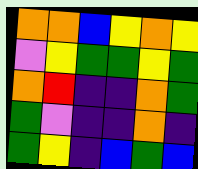[["orange", "orange", "blue", "yellow", "orange", "yellow"], ["violet", "yellow", "green", "green", "yellow", "green"], ["orange", "red", "indigo", "indigo", "orange", "green"], ["green", "violet", "indigo", "indigo", "orange", "indigo"], ["green", "yellow", "indigo", "blue", "green", "blue"]]